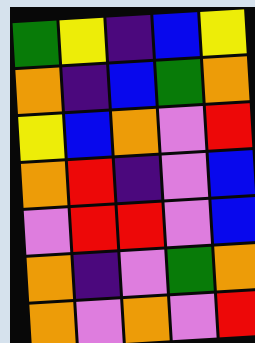[["green", "yellow", "indigo", "blue", "yellow"], ["orange", "indigo", "blue", "green", "orange"], ["yellow", "blue", "orange", "violet", "red"], ["orange", "red", "indigo", "violet", "blue"], ["violet", "red", "red", "violet", "blue"], ["orange", "indigo", "violet", "green", "orange"], ["orange", "violet", "orange", "violet", "red"]]